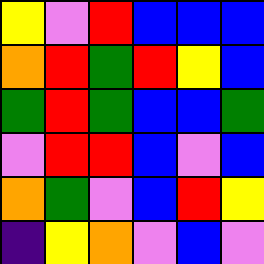[["yellow", "violet", "red", "blue", "blue", "blue"], ["orange", "red", "green", "red", "yellow", "blue"], ["green", "red", "green", "blue", "blue", "green"], ["violet", "red", "red", "blue", "violet", "blue"], ["orange", "green", "violet", "blue", "red", "yellow"], ["indigo", "yellow", "orange", "violet", "blue", "violet"]]